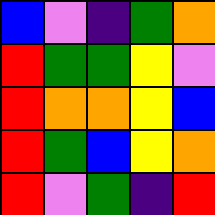[["blue", "violet", "indigo", "green", "orange"], ["red", "green", "green", "yellow", "violet"], ["red", "orange", "orange", "yellow", "blue"], ["red", "green", "blue", "yellow", "orange"], ["red", "violet", "green", "indigo", "red"]]